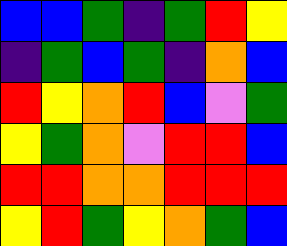[["blue", "blue", "green", "indigo", "green", "red", "yellow"], ["indigo", "green", "blue", "green", "indigo", "orange", "blue"], ["red", "yellow", "orange", "red", "blue", "violet", "green"], ["yellow", "green", "orange", "violet", "red", "red", "blue"], ["red", "red", "orange", "orange", "red", "red", "red"], ["yellow", "red", "green", "yellow", "orange", "green", "blue"]]